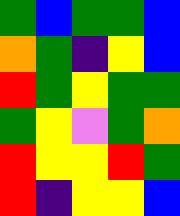[["green", "blue", "green", "green", "blue"], ["orange", "green", "indigo", "yellow", "blue"], ["red", "green", "yellow", "green", "green"], ["green", "yellow", "violet", "green", "orange"], ["red", "yellow", "yellow", "red", "green"], ["red", "indigo", "yellow", "yellow", "blue"]]